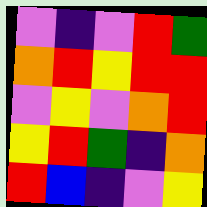[["violet", "indigo", "violet", "red", "green"], ["orange", "red", "yellow", "red", "red"], ["violet", "yellow", "violet", "orange", "red"], ["yellow", "red", "green", "indigo", "orange"], ["red", "blue", "indigo", "violet", "yellow"]]